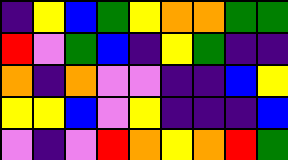[["indigo", "yellow", "blue", "green", "yellow", "orange", "orange", "green", "green"], ["red", "violet", "green", "blue", "indigo", "yellow", "green", "indigo", "indigo"], ["orange", "indigo", "orange", "violet", "violet", "indigo", "indigo", "blue", "yellow"], ["yellow", "yellow", "blue", "violet", "yellow", "indigo", "indigo", "indigo", "blue"], ["violet", "indigo", "violet", "red", "orange", "yellow", "orange", "red", "green"]]